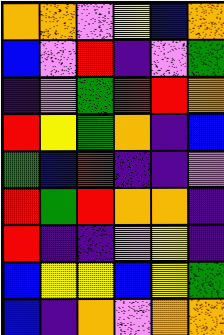[["orange", "orange", "violet", "yellow", "blue", "orange"], ["blue", "violet", "red", "indigo", "violet", "green"], ["indigo", "violet", "green", "red", "red", "orange"], ["red", "yellow", "green", "orange", "indigo", "blue"], ["green", "blue", "red", "indigo", "indigo", "violet"], ["red", "green", "red", "orange", "orange", "indigo"], ["red", "indigo", "indigo", "violet", "yellow", "indigo"], ["blue", "yellow", "yellow", "blue", "yellow", "green"], ["blue", "indigo", "orange", "violet", "orange", "orange"]]